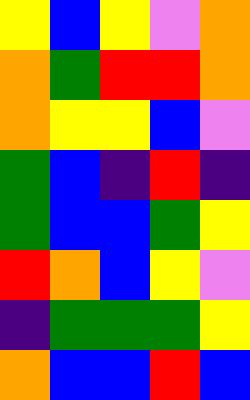[["yellow", "blue", "yellow", "violet", "orange"], ["orange", "green", "red", "red", "orange"], ["orange", "yellow", "yellow", "blue", "violet"], ["green", "blue", "indigo", "red", "indigo"], ["green", "blue", "blue", "green", "yellow"], ["red", "orange", "blue", "yellow", "violet"], ["indigo", "green", "green", "green", "yellow"], ["orange", "blue", "blue", "red", "blue"]]